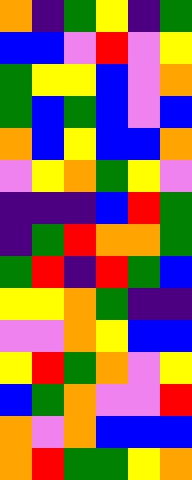[["orange", "indigo", "green", "yellow", "indigo", "green"], ["blue", "blue", "violet", "red", "violet", "yellow"], ["green", "yellow", "yellow", "blue", "violet", "orange"], ["green", "blue", "green", "blue", "violet", "blue"], ["orange", "blue", "yellow", "blue", "blue", "orange"], ["violet", "yellow", "orange", "green", "yellow", "violet"], ["indigo", "indigo", "indigo", "blue", "red", "green"], ["indigo", "green", "red", "orange", "orange", "green"], ["green", "red", "indigo", "red", "green", "blue"], ["yellow", "yellow", "orange", "green", "indigo", "indigo"], ["violet", "violet", "orange", "yellow", "blue", "blue"], ["yellow", "red", "green", "orange", "violet", "yellow"], ["blue", "green", "orange", "violet", "violet", "red"], ["orange", "violet", "orange", "blue", "blue", "blue"], ["orange", "red", "green", "green", "yellow", "orange"]]